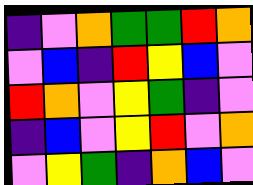[["indigo", "violet", "orange", "green", "green", "red", "orange"], ["violet", "blue", "indigo", "red", "yellow", "blue", "violet"], ["red", "orange", "violet", "yellow", "green", "indigo", "violet"], ["indigo", "blue", "violet", "yellow", "red", "violet", "orange"], ["violet", "yellow", "green", "indigo", "orange", "blue", "violet"]]